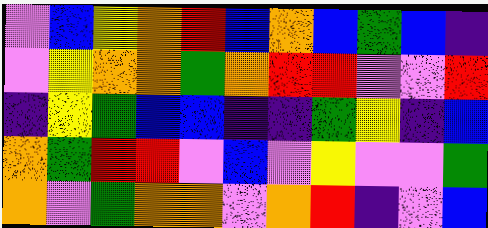[["violet", "blue", "yellow", "orange", "red", "blue", "orange", "blue", "green", "blue", "indigo"], ["violet", "yellow", "orange", "orange", "green", "orange", "red", "red", "violet", "violet", "red"], ["indigo", "yellow", "green", "blue", "blue", "indigo", "indigo", "green", "yellow", "indigo", "blue"], ["orange", "green", "red", "red", "violet", "blue", "violet", "yellow", "violet", "violet", "green"], ["orange", "violet", "green", "orange", "orange", "violet", "orange", "red", "indigo", "violet", "blue"]]